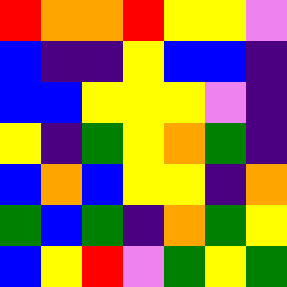[["red", "orange", "orange", "red", "yellow", "yellow", "violet"], ["blue", "indigo", "indigo", "yellow", "blue", "blue", "indigo"], ["blue", "blue", "yellow", "yellow", "yellow", "violet", "indigo"], ["yellow", "indigo", "green", "yellow", "orange", "green", "indigo"], ["blue", "orange", "blue", "yellow", "yellow", "indigo", "orange"], ["green", "blue", "green", "indigo", "orange", "green", "yellow"], ["blue", "yellow", "red", "violet", "green", "yellow", "green"]]